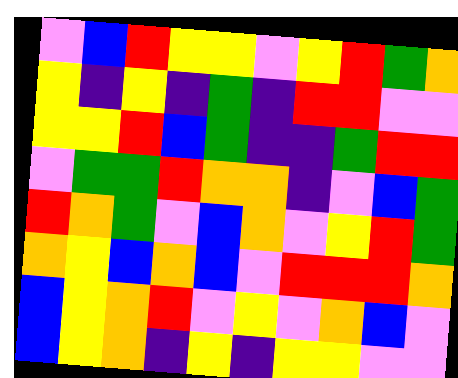[["violet", "blue", "red", "yellow", "yellow", "violet", "yellow", "red", "green", "orange"], ["yellow", "indigo", "yellow", "indigo", "green", "indigo", "red", "red", "violet", "violet"], ["yellow", "yellow", "red", "blue", "green", "indigo", "indigo", "green", "red", "red"], ["violet", "green", "green", "red", "orange", "orange", "indigo", "violet", "blue", "green"], ["red", "orange", "green", "violet", "blue", "orange", "violet", "yellow", "red", "green"], ["orange", "yellow", "blue", "orange", "blue", "violet", "red", "red", "red", "orange"], ["blue", "yellow", "orange", "red", "violet", "yellow", "violet", "orange", "blue", "violet"], ["blue", "yellow", "orange", "indigo", "yellow", "indigo", "yellow", "yellow", "violet", "violet"]]